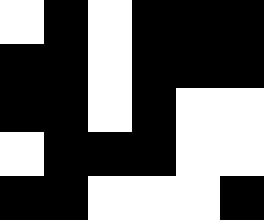[["white", "black", "white", "black", "black", "black"], ["black", "black", "white", "black", "black", "black"], ["black", "black", "white", "black", "white", "white"], ["white", "black", "black", "black", "white", "white"], ["black", "black", "white", "white", "white", "black"]]